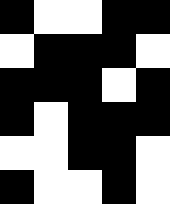[["black", "white", "white", "black", "black"], ["white", "black", "black", "black", "white"], ["black", "black", "black", "white", "black"], ["black", "white", "black", "black", "black"], ["white", "white", "black", "black", "white"], ["black", "white", "white", "black", "white"]]